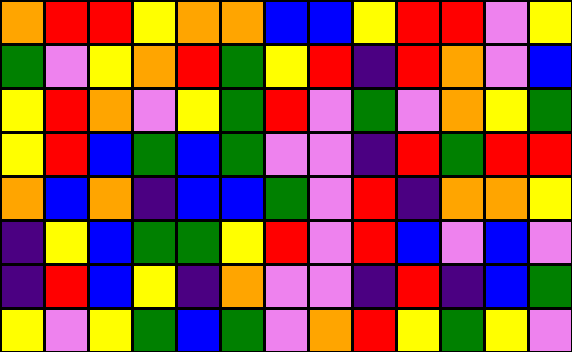[["orange", "red", "red", "yellow", "orange", "orange", "blue", "blue", "yellow", "red", "red", "violet", "yellow"], ["green", "violet", "yellow", "orange", "red", "green", "yellow", "red", "indigo", "red", "orange", "violet", "blue"], ["yellow", "red", "orange", "violet", "yellow", "green", "red", "violet", "green", "violet", "orange", "yellow", "green"], ["yellow", "red", "blue", "green", "blue", "green", "violet", "violet", "indigo", "red", "green", "red", "red"], ["orange", "blue", "orange", "indigo", "blue", "blue", "green", "violet", "red", "indigo", "orange", "orange", "yellow"], ["indigo", "yellow", "blue", "green", "green", "yellow", "red", "violet", "red", "blue", "violet", "blue", "violet"], ["indigo", "red", "blue", "yellow", "indigo", "orange", "violet", "violet", "indigo", "red", "indigo", "blue", "green"], ["yellow", "violet", "yellow", "green", "blue", "green", "violet", "orange", "red", "yellow", "green", "yellow", "violet"]]